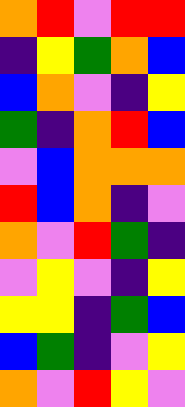[["orange", "red", "violet", "red", "red"], ["indigo", "yellow", "green", "orange", "blue"], ["blue", "orange", "violet", "indigo", "yellow"], ["green", "indigo", "orange", "red", "blue"], ["violet", "blue", "orange", "orange", "orange"], ["red", "blue", "orange", "indigo", "violet"], ["orange", "violet", "red", "green", "indigo"], ["violet", "yellow", "violet", "indigo", "yellow"], ["yellow", "yellow", "indigo", "green", "blue"], ["blue", "green", "indigo", "violet", "yellow"], ["orange", "violet", "red", "yellow", "violet"]]